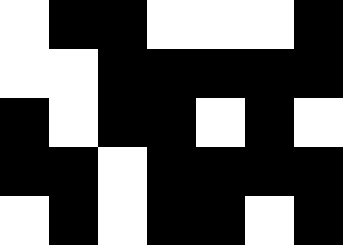[["white", "black", "black", "white", "white", "white", "black"], ["white", "white", "black", "black", "black", "black", "black"], ["black", "white", "black", "black", "white", "black", "white"], ["black", "black", "white", "black", "black", "black", "black"], ["white", "black", "white", "black", "black", "white", "black"]]